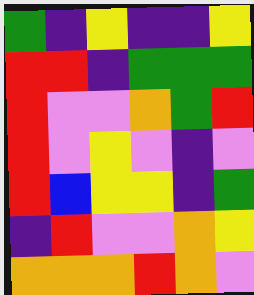[["green", "indigo", "yellow", "indigo", "indigo", "yellow"], ["red", "red", "indigo", "green", "green", "green"], ["red", "violet", "violet", "orange", "green", "red"], ["red", "violet", "yellow", "violet", "indigo", "violet"], ["red", "blue", "yellow", "yellow", "indigo", "green"], ["indigo", "red", "violet", "violet", "orange", "yellow"], ["orange", "orange", "orange", "red", "orange", "violet"]]